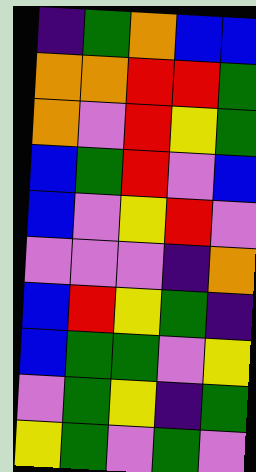[["indigo", "green", "orange", "blue", "blue"], ["orange", "orange", "red", "red", "green"], ["orange", "violet", "red", "yellow", "green"], ["blue", "green", "red", "violet", "blue"], ["blue", "violet", "yellow", "red", "violet"], ["violet", "violet", "violet", "indigo", "orange"], ["blue", "red", "yellow", "green", "indigo"], ["blue", "green", "green", "violet", "yellow"], ["violet", "green", "yellow", "indigo", "green"], ["yellow", "green", "violet", "green", "violet"]]